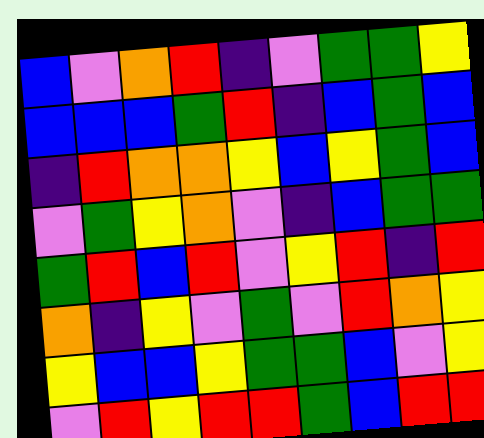[["blue", "violet", "orange", "red", "indigo", "violet", "green", "green", "yellow"], ["blue", "blue", "blue", "green", "red", "indigo", "blue", "green", "blue"], ["indigo", "red", "orange", "orange", "yellow", "blue", "yellow", "green", "blue"], ["violet", "green", "yellow", "orange", "violet", "indigo", "blue", "green", "green"], ["green", "red", "blue", "red", "violet", "yellow", "red", "indigo", "red"], ["orange", "indigo", "yellow", "violet", "green", "violet", "red", "orange", "yellow"], ["yellow", "blue", "blue", "yellow", "green", "green", "blue", "violet", "yellow"], ["violet", "red", "yellow", "red", "red", "green", "blue", "red", "red"]]